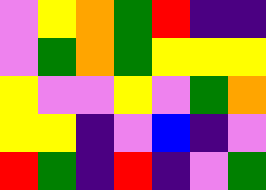[["violet", "yellow", "orange", "green", "red", "indigo", "indigo"], ["violet", "green", "orange", "green", "yellow", "yellow", "yellow"], ["yellow", "violet", "violet", "yellow", "violet", "green", "orange"], ["yellow", "yellow", "indigo", "violet", "blue", "indigo", "violet"], ["red", "green", "indigo", "red", "indigo", "violet", "green"]]